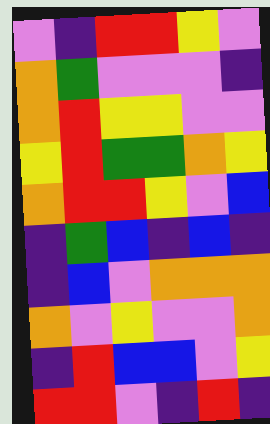[["violet", "indigo", "red", "red", "yellow", "violet"], ["orange", "green", "violet", "violet", "violet", "indigo"], ["orange", "red", "yellow", "yellow", "violet", "violet"], ["yellow", "red", "green", "green", "orange", "yellow"], ["orange", "red", "red", "yellow", "violet", "blue"], ["indigo", "green", "blue", "indigo", "blue", "indigo"], ["indigo", "blue", "violet", "orange", "orange", "orange"], ["orange", "violet", "yellow", "violet", "violet", "orange"], ["indigo", "red", "blue", "blue", "violet", "yellow"], ["red", "red", "violet", "indigo", "red", "indigo"]]